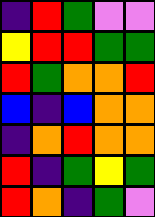[["indigo", "red", "green", "violet", "violet"], ["yellow", "red", "red", "green", "green"], ["red", "green", "orange", "orange", "red"], ["blue", "indigo", "blue", "orange", "orange"], ["indigo", "orange", "red", "orange", "orange"], ["red", "indigo", "green", "yellow", "green"], ["red", "orange", "indigo", "green", "violet"]]